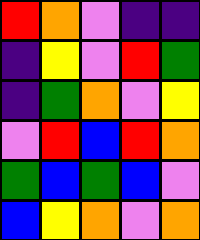[["red", "orange", "violet", "indigo", "indigo"], ["indigo", "yellow", "violet", "red", "green"], ["indigo", "green", "orange", "violet", "yellow"], ["violet", "red", "blue", "red", "orange"], ["green", "blue", "green", "blue", "violet"], ["blue", "yellow", "orange", "violet", "orange"]]